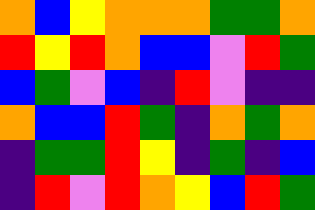[["orange", "blue", "yellow", "orange", "orange", "orange", "green", "green", "orange"], ["red", "yellow", "red", "orange", "blue", "blue", "violet", "red", "green"], ["blue", "green", "violet", "blue", "indigo", "red", "violet", "indigo", "indigo"], ["orange", "blue", "blue", "red", "green", "indigo", "orange", "green", "orange"], ["indigo", "green", "green", "red", "yellow", "indigo", "green", "indigo", "blue"], ["indigo", "red", "violet", "red", "orange", "yellow", "blue", "red", "green"]]